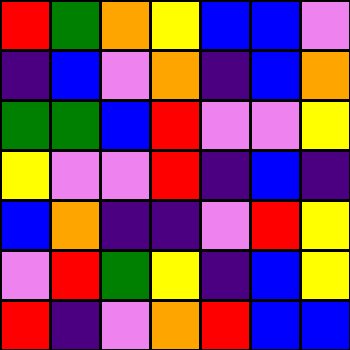[["red", "green", "orange", "yellow", "blue", "blue", "violet"], ["indigo", "blue", "violet", "orange", "indigo", "blue", "orange"], ["green", "green", "blue", "red", "violet", "violet", "yellow"], ["yellow", "violet", "violet", "red", "indigo", "blue", "indigo"], ["blue", "orange", "indigo", "indigo", "violet", "red", "yellow"], ["violet", "red", "green", "yellow", "indigo", "blue", "yellow"], ["red", "indigo", "violet", "orange", "red", "blue", "blue"]]